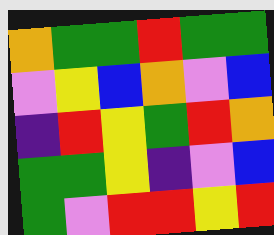[["orange", "green", "green", "red", "green", "green"], ["violet", "yellow", "blue", "orange", "violet", "blue"], ["indigo", "red", "yellow", "green", "red", "orange"], ["green", "green", "yellow", "indigo", "violet", "blue"], ["green", "violet", "red", "red", "yellow", "red"]]